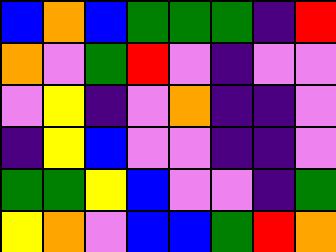[["blue", "orange", "blue", "green", "green", "green", "indigo", "red"], ["orange", "violet", "green", "red", "violet", "indigo", "violet", "violet"], ["violet", "yellow", "indigo", "violet", "orange", "indigo", "indigo", "violet"], ["indigo", "yellow", "blue", "violet", "violet", "indigo", "indigo", "violet"], ["green", "green", "yellow", "blue", "violet", "violet", "indigo", "green"], ["yellow", "orange", "violet", "blue", "blue", "green", "red", "orange"]]